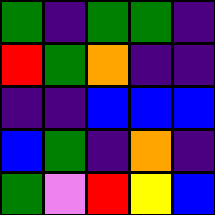[["green", "indigo", "green", "green", "indigo"], ["red", "green", "orange", "indigo", "indigo"], ["indigo", "indigo", "blue", "blue", "blue"], ["blue", "green", "indigo", "orange", "indigo"], ["green", "violet", "red", "yellow", "blue"]]